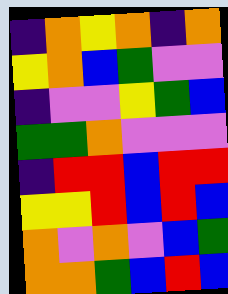[["indigo", "orange", "yellow", "orange", "indigo", "orange"], ["yellow", "orange", "blue", "green", "violet", "violet"], ["indigo", "violet", "violet", "yellow", "green", "blue"], ["green", "green", "orange", "violet", "violet", "violet"], ["indigo", "red", "red", "blue", "red", "red"], ["yellow", "yellow", "red", "blue", "red", "blue"], ["orange", "violet", "orange", "violet", "blue", "green"], ["orange", "orange", "green", "blue", "red", "blue"]]